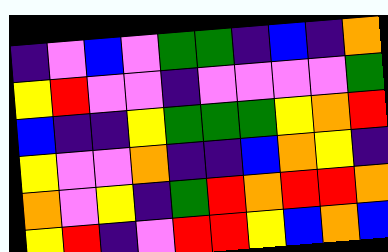[["indigo", "violet", "blue", "violet", "green", "green", "indigo", "blue", "indigo", "orange"], ["yellow", "red", "violet", "violet", "indigo", "violet", "violet", "violet", "violet", "green"], ["blue", "indigo", "indigo", "yellow", "green", "green", "green", "yellow", "orange", "red"], ["yellow", "violet", "violet", "orange", "indigo", "indigo", "blue", "orange", "yellow", "indigo"], ["orange", "violet", "yellow", "indigo", "green", "red", "orange", "red", "red", "orange"], ["yellow", "red", "indigo", "violet", "red", "red", "yellow", "blue", "orange", "blue"]]